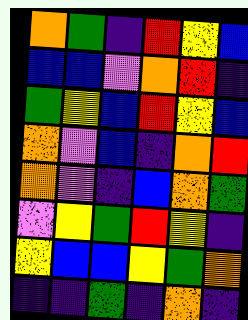[["orange", "green", "indigo", "red", "yellow", "blue"], ["blue", "blue", "violet", "orange", "red", "indigo"], ["green", "yellow", "blue", "red", "yellow", "blue"], ["orange", "violet", "blue", "indigo", "orange", "red"], ["orange", "violet", "indigo", "blue", "orange", "green"], ["violet", "yellow", "green", "red", "yellow", "indigo"], ["yellow", "blue", "blue", "yellow", "green", "orange"], ["indigo", "indigo", "green", "indigo", "orange", "indigo"]]